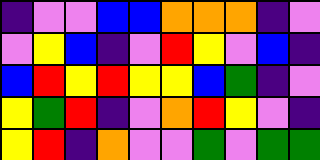[["indigo", "violet", "violet", "blue", "blue", "orange", "orange", "orange", "indigo", "violet"], ["violet", "yellow", "blue", "indigo", "violet", "red", "yellow", "violet", "blue", "indigo"], ["blue", "red", "yellow", "red", "yellow", "yellow", "blue", "green", "indigo", "violet"], ["yellow", "green", "red", "indigo", "violet", "orange", "red", "yellow", "violet", "indigo"], ["yellow", "red", "indigo", "orange", "violet", "violet", "green", "violet", "green", "green"]]